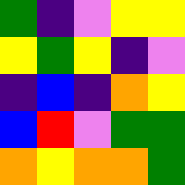[["green", "indigo", "violet", "yellow", "yellow"], ["yellow", "green", "yellow", "indigo", "violet"], ["indigo", "blue", "indigo", "orange", "yellow"], ["blue", "red", "violet", "green", "green"], ["orange", "yellow", "orange", "orange", "green"]]